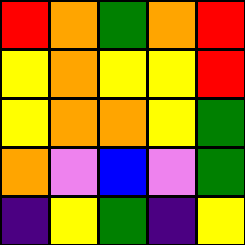[["red", "orange", "green", "orange", "red"], ["yellow", "orange", "yellow", "yellow", "red"], ["yellow", "orange", "orange", "yellow", "green"], ["orange", "violet", "blue", "violet", "green"], ["indigo", "yellow", "green", "indigo", "yellow"]]